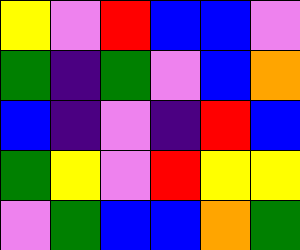[["yellow", "violet", "red", "blue", "blue", "violet"], ["green", "indigo", "green", "violet", "blue", "orange"], ["blue", "indigo", "violet", "indigo", "red", "blue"], ["green", "yellow", "violet", "red", "yellow", "yellow"], ["violet", "green", "blue", "blue", "orange", "green"]]